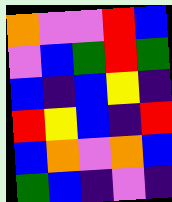[["orange", "violet", "violet", "red", "blue"], ["violet", "blue", "green", "red", "green"], ["blue", "indigo", "blue", "yellow", "indigo"], ["red", "yellow", "blue", "indigo", "red"], ["blue", "orange", "violet", "orange", "blue"], ["green", "blue", "indigo", "violet", "indigo"]]